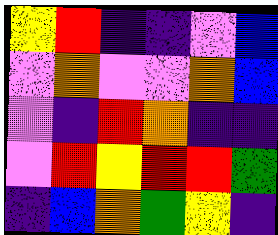[["yellow", "red", "indigo", "indigo", "violet", "blue"], ["violet", "orange", "violet", "violet", "orange", "blue"], ["violet", "indigo", "red", "orange", "indigo", "indigo"], ["violet", "red", "yellow", "red", "red", "green"], ["indigo", "blue", "orange", "green", "yellow", "indigo"]]